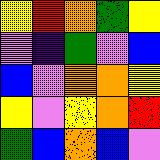[["yellow", "red", "orange", "green", "yellow"], ["violet", "indigo", "green", "violet", "blue"], ["blue", "violet", "orange", "orange", "yellow"], ["yellow", "violet", "yellow", "orange", "red"], ["green", "blue", "orange", "blue", "violet"]]